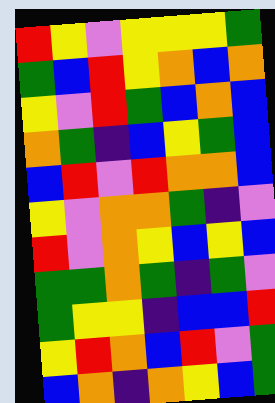[["red", "yellow", "violet", "yellow", "yellow", "yellow", "green"], ["green", "blue", "red", "yellow", "orange", "blue", "orange"], ["yellow", "violet", "red", "green", "blue", "orange", "blue"], ["orange", "green", "indigo", "blue", "yellow", "green", "blue"], ["blue", "red", "violet", "red", "orange", "orange", "blue"], ["yellow", "violet", "orange", "orange", "green", "indigo", "violet"], ["red", "violet", "orange", "yellow", "blue", "yellow", "blue"], ["green", "green", "orange", "green", "indigo", "green", "violet"], ["green", "yellow", "yellow", "indigo", "blue", "blue", "red"], ["yellow", "red", "orange", "blue", "red", "violet", "green"], ["blue", "orange", "indigo", "orange", "yellow", "blue", "green"]]